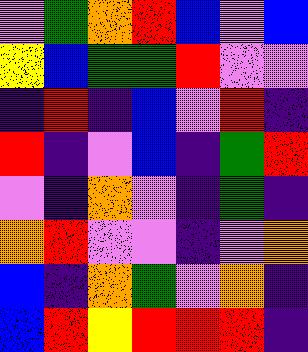[["violet", "green", "orange", "red", "blue", "violet", "blue"], ["yellow", "blue", "green", "green", "red", "violet", "violet"], ["indigo", "red", "indigo", "blue", "violet", "red", "indigo"], ["red", "indigo", "violet", "blue", "indigo", "green", "red"], ["violet", "indigo", "orange", "violet", "indigo", "green", "indigo"], ["orange", "red", "violet", "violet", "indigo", "violet", "orange"], ["blue", "indigo", "orange", "green", "violet", "orange", "indigo"], ["blue", "red", "yellow", "red", "red", "red", "indigo"]]